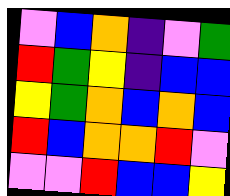[["violet", "blue", "orange", "indigo", "violet", "green"], ["red", "green", "yellow", "indigo", "blue", "blue"], ["yellow", "green", "orange", "blue", "orange", "blue"], ["red", "blue", "orange", "orange", "red", "violet"], ["violet", "violet", "red", "blue", "blue", "yellow"]]